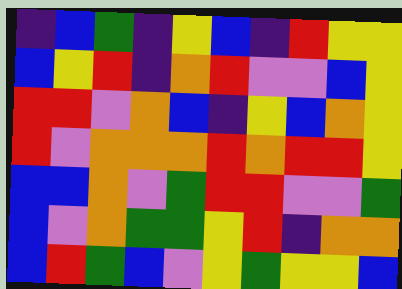[["indigo", "blue", "green", "indigo", "yellow", "blue", "indigo", "red", "yellow", "yellow"], ["blue", "yellow", "red", "indigo", "orange", "red", "violet", "violet", "blue", "yellow"], ["red", "red", "violet", "orange", "blue", "indigo", "yellow", "blue", "orange", "yellow"], ["red", "violet", "orange", "orange", "orange", "red", "orange", "red", "red", "yellow"], ["blue", "blue", "orange", "violet", "green", "red", "red", "violet", "violet", "green"], ["blue", "violet", "orange", "green", "green", "yellow", "red", "indigo", "orange", "orange"], ["blue", "red", "green", "blue", "violet", "yellow", "green", "yellow", "yellow", "blue"]]